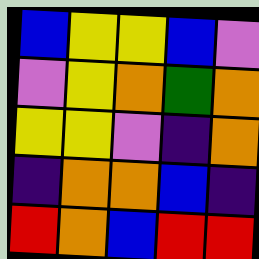[["blue", "yellow", "yellow", "blue", "violet"], ["violet", "yellow", "orange", "green", "orange"], ["yellow", "yellow", "violet", "indigo", "orange"], ["indigo", "orange", "orange", "blue", "indigo"], ["red", "orange", "blue", "red", "red"]]